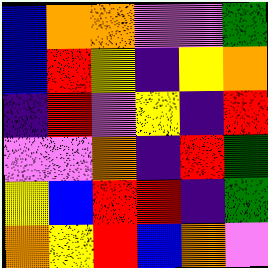[["blue", "orange", "orange", "violet", "violet", "green"], ["blue", "red", "yellow", "indigo", "yellow", "orange"], ["indigo", "red", "violet", "yellow", "indigo", "red"], ["violet", "violet", "orange", "indigo", "red", "green"], ["yellow", "blue", "red", "red", "indigo", "green"], ["orange", "yellow", "red", "blue", "orange", "violet"]]